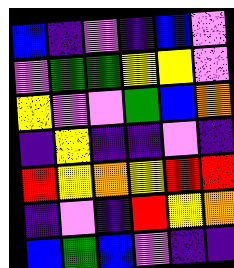[["blue", "indigo", "violet", "indigo", "blue", "violet"], ["violet", "green", "green", "yellow", "yellow", "violet"], ["yellow", "violet", "violet", "green", "blue", "orange"], ["indigo", "yellow", "indigo", "indigo", "violet", "indigo"], ["red", "yellow", "orange", "yellow", "red", "red"], ["indigo", "violet", "indigo", "red", "yellow", "orange"], ["blue", "green", "blue", "violet", "indigo", "indigo"]]